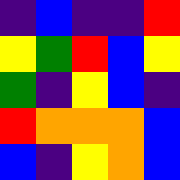[["indigo", "blue", "indigo", "indigo", "red"], ["yellow", "green", "red", "blue", "yellow"], ["green", "indigo", "yellow", "blue", "indigo"], ["red", "orange", "orange", "orange", "blue"], ["blue", "indigo", "yellow", "orange", "blue"]]